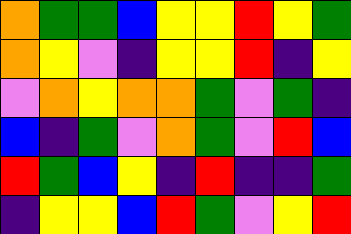[["orange", "green", "green", "blue", "yellow", "yellow", "red", "yellow", "green"], ["orange", "yellow", "violet", "indigo", "yellow", "yellow", "red", "indigo", "yellow"], ["violet", "orange", "yellow", "orange", "orange", "green", "violet", "green", "indigo"], ["blue", "indigo", "green", "violet", "orange", "green", "violet", "red", "blue"], ["red", "green", "blue", "yellow", "indigo", "red", "indigo", "indigo", "green"], ["indigo", "yellow", "yellow", "blue", "red", "green", "violet", "yellow", "red"]]